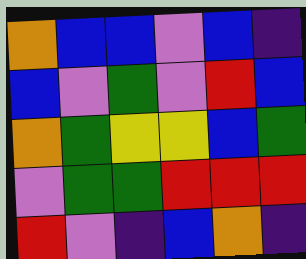[["orange", "blue", "blue", "violet", "blue", "indigo"], ["blue", "violet", "green", "violet", "red", "blue"], ["orange", "green", "yellow", "yellow", "blue", "green"], ["violet", "green", "green", "red", "red", "red"], ["red", "violet", "indigo", "blue", "orange", "indigo"]]